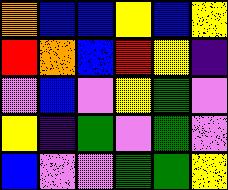[["orange", "blue", "blue", "yellow", "blue", "yellow"], ["red", "orange", "blue", "red", "yellow", "indigo"], ["violet", "blue", "violet", "yellow", "green", "violet"], ["yellow", "indigo", "green", "violet", "green", "violet"], ["blue", "violet", "violet", "green", "green", "yellow"]]